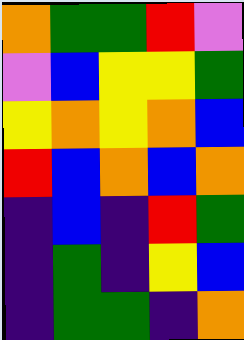[["orange", "green", "green", "red", "violet"], ["violet", "blue", "yellow", "yellow", "green"], ["yellow", "orange", "yellow", "orange", "blue"], ["red", "blue", "orange", "blue", "orange"], ["indigo", "blue", "indigo", "red", "green"], ["indigo", "green", "indigo", "yellow", "blue"], ["indigo", "green", "green", "indigo", "orange"]]